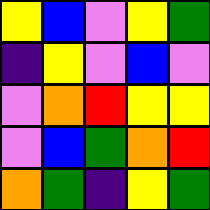[["yellow", "blue", "violet", "yellow", "green"], ["indigo", "yellow", "violet", "blue", "violet"], ["violet", "orange", "red", "yellow", "yellow"], ["violet", "blue", "green", "orange", "red"], ["orange", "green", "indigo", "yellow", "green"]]